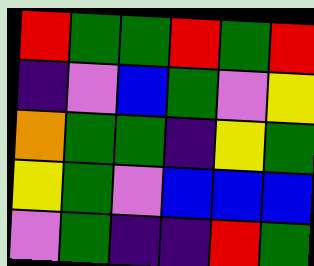[["red", "green", "green", "red", "green", "red"], ["indigo", "violet", "blue", "green", "violet", "yellow"], ["orange", "green", "green", "indigo", "yellow", "green"], ["yellow", "green", "violet", "blue", "blue", "blue"], ["violet", "green", "indigo", "indigo", "red", "green"]]